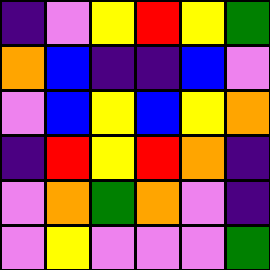[["indigo", "violet", "yellow", "red", "yellow", "green"], ["orange", "blue", "indigo", "indigo", "blue", "violet"], ["violet", "blue", "yellow", "blue", "yellow", "orange"], ["indigo", "red", "yellow", "red", "orange", "indigo"], ["violet", "orange", "green", "orange", "violet", "indigo"], ["violet", "yellow", "violet", "violet", "violet", "green"]]